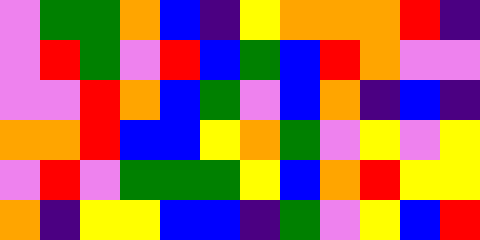[["violet", "green", "green", "orange", "blue", "indigo", "yellow", "orange", "orange", "orange", "red", "indigo"], ["violet", "red", "green", "violet", "red", "blue", "green", "blue", "red", "orange", "violet", "violet"], ["violet", "violet", "red", "orange", "blue", "green", "violet", "blue", "orange", "indigo", "blue", "indigo"], ["orange", "orange", "red", "blue", "blue", "yellow", "orange", "green", "violet", "yellow", "violet", "yellow"], ["violet", "red", "violet", "green", "green", "green", "yellow", "blue", "orange", "red", "yellow", "yellow"], ["orange", "indigo", "yellow", "yellow", "blue", "blue", "indigo", "green", "violet", "yellow", "blue", "red"]]